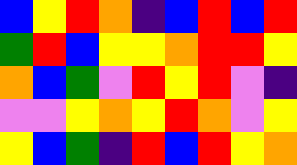[["blue", "yellow", "red", "orange", "indigo", "blue", "red", "blue", "red"], ["green", "red", "blue", "yellow", "yellow", "orange", "red", "red", "yellow"], ["orange", "blue", "green", "violet", "red", "yellow", "red", "violet", "indigo"], ["violet", "violet", "yellow", "orange", "yellow", "red", "orange", "violet", "yellow"], ["yellow", "blue", "green", "indigo", "red", "blue", "red", "yellow", "orange"]]